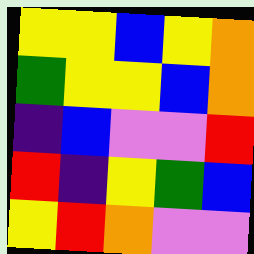[["yellow", "yellow", "blue", "yellow", "orange"], ["green", "yellow", "yellow", "blue", "orange"], ["indigo", "blue", "violet", "violet", "red"], ["red", "indigo", "yellow", "green", "blue"], ["yellow", "red", "orange", "violet", "violet"]]